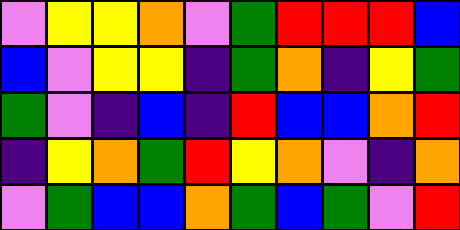[["violet", "yellow", "yellow", "orange", "violet", "green", "red", "red", "red", "blue"], ["blue", "violet", "yellow", "yellow", "indigo", "green", "orange", "indigo", "yellow", "green"], ["green", "violet", "indigo", "blue", "indigo", "red", "blue", "blue", "orange", "red"], ["indigo", "yellow", "orange", "green", "red", "yellow", "orange", "violet", "indigo", "orange"], ["violet", "green", "blue", "blue", "orange", "green", "blue", "green", "violet", "red"]]